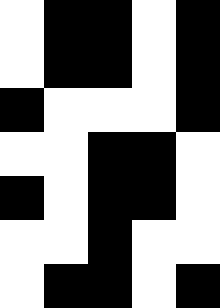[["white", "black", "black", "white", "black"], ["white", "black", "black", "white", "black"], ["black", "white", "white", "white", "black"], ["white", "white", "black", "black", "white"], ["black", "white", "black", "black", "white"], ["white", "white", "black", "white", "white"], ["white", "black", "black", "white", "black"]]